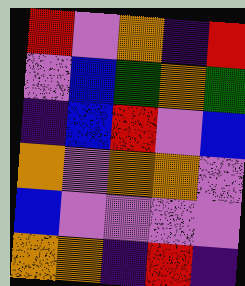[["red", "violet", "orange", "indigo", "red"], ["violet", "blue", "green", "orange", "green"], ["indigo", "blue", "red", "violet", "blue"], ["orange", "violet", "orange", "orange", "violet"], ["blue", "violet", "violet", "violet", "violet"], ["orange", "orange", "indigo", "red", "indigo"]]